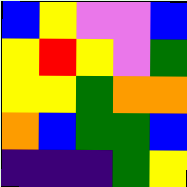[["blue", "yellow", "violet", "violet", "blue"], ["yellow", "red", "yellow", "violet", "green"], ["yellow", "yellow", "green", "orange", "orange"], ["orange", "blue", "green", "green", "blue"], ["indigo", "indigo", "indigo", "green", "yellow"]]